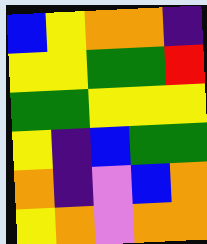[["blue", "yellow", "orange", "orange", "indigo"], ["yellow", "yellow", "green", "green", "red"], ["green", "green", "yellow", "yellow", "yellow"], ["yellow", "indigo", "blue", "green", "green"], ["orange", "indigo", "violet", "blue", "orange"], ["yellow", "orange", "violet", "orange", "orange"]]